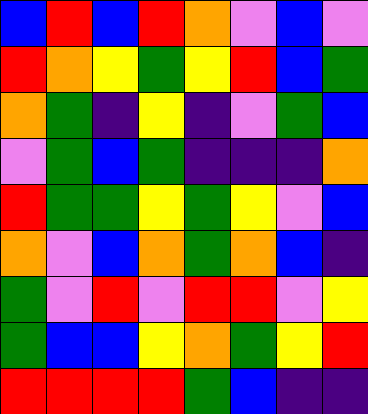[["blue", "red", "blue", "red", "orange", "violet", "blue", "violet"], ["red", "orange", "yellow", "green", "yellow", "red", "blue", "green"], ["orange", "green", "indigo", "yellow", "indigo", "violet", "green", "blue"], ["violet", "green", "blue", "green", "indigo", "indigo", "indigo", "orange"], ["red", "green", "green", "yellow", "green", "yellow", "violet", "blue"], ["orange", "violet", "blue", "orange", "green", "orange", "blue", "indigo"], ["green", "violet", "red", "violet", "red", "red", "violet", "yellow"], ["green", "blue", "blue", "yellow", "orange", "green", "yellow", "red"], ["red", "red", "red", "red", "green", "blue", "indigo", "indigo"]]